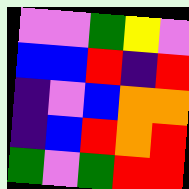[["violet", "violet", "green", "yellow", "violet"], ["blue", "blue", "red", "indigo", "red"], ["indigo", "violet", "blue", "orange", "orange"], ["indigo", "blue", "red", "orange", "red"], ["green", "violet", "green", "red", "red"]]